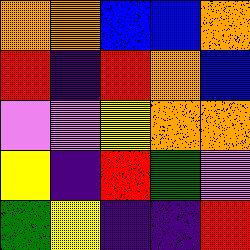[["orange", "orange", "blue", "blue", "orange"], ["red", "indigo", "red", "orange", "blue"], ["violet", "violet", "yellow", "orange", "orange"], ["yellow", "indigo", "red", "green", "violet"], ["green", "yellow", "indigo", "indigo", "red"]]